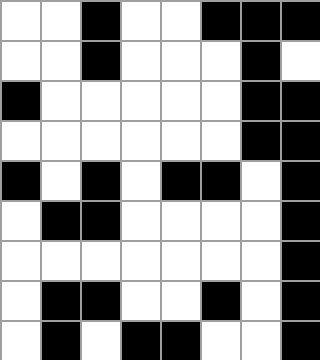[["white", "white", "black", "white", "white", "black", "black", "black"], ["white", "white", "black", "white", "white", "white", "black", "white"], ["black", "white", "white", "white", "white", "white", "black", "black"], ["white", "white", "white", "white", "white", "white", "black", "black"], ["black", "white", "black", "white", "black", "black", "white", "black"], ["white", "black", "black", "white", "white", "white", "white", "black"], ["white", "white", "white", "white", "white", "white", "white", "black"], ["white", "black", "black", "white", "white", "black", "white", "black"], ["white", "black", "white", "black", "black", "white", "white", "black"]]